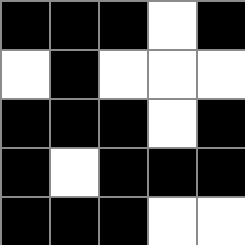[["black", "black", "black", "white", "black"], ["white", "black", "white", "white", "white"], ["black", "black", "black", "white", "black"], ["black", "white", "black", "black", "black"], ["black", "black", "black", "white", "white"]]